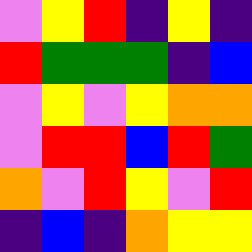[["violet", "yellow", "red", "indigo", "yellow", "indigo"], ["red", "green", "green", "green", "indigo", "blue"], ["violet", "yellow", "violet", "yellow", "orange", "orange"], ["violet", "red", "red", "blue", "red", "green"], ["orange", "violet", "red", "yellow", "violet", "red"], ["indigo", "blue", "indigo", "orange", "yellow", "yellow"]]